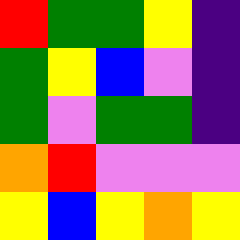[["red", "green", "green", "yellow", "indigo"], ["green", "yellow", "blue", "violet", "indigo"], ["green", "violet", "green", "green", "indigo"], ["orange", "red", "violet", "violet", "violet"], ["yellow", "blue", "yellow", "orange", "yellow"]]